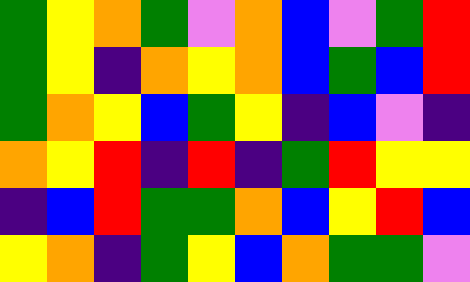[["green", "yellow", "orange", "green", "violet", "orange", "blue", "violet", "green", "red"], ["green", "yellow", "indigo", "orange", "yellow", "orange", "blue", "green", "blue", "red"], ["green", "orange", "yellow", "blue", "green", "yellow", "indigo", "blue", "violet", "indigo"], ["orange", "yellow", "red", "indigo", "red", "indigo", "green", "red", "yellow", "yellow"], ["indigo", "blue", "red", "green", "green", "orange", "blue", "yellow", "red", "blue"], ["yellow", "orange", "indigo", "green", "yellow", "blue", "orange", "green", "green", "violet"]]